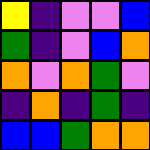[["yellow", "indigo", "violet", "violet", "blue"], ["green", "indigo", "violet", "blue", "orange"], ["orange", "violet", "orange", "green", "violet"], ["indigo", "orange", "indigo", "green", "indigo"], ["blue", "blue", "green", "orange", "orange"]]